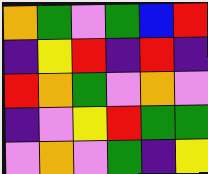[["orange", "green", "violet", "green", "blue", "red"], ["indigo", "yellow", "red", "indigo", "red", "indigo"], ["red", "orange", "green", "violet", "orange", "violet"], ["indigo", "violet", "yellow", "red", "green", "green"], ["violet", "orange", "violet", "green", "indigo", "yellow"]]